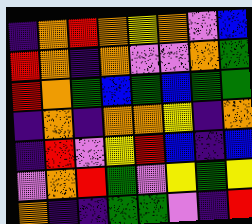[["indigo", "orange", "red", "orange", "yellow", "orange", "violet", "blue"], ["red", "orange", "indigo", "orange", "violet", "violet", "orange", "green"], ["red", "orange", "green", "blue", "green", "blue", "green", "green"], ["indigo", "orange", "indigo", "orange", "orange", "yellow", "indigo", "orange"], ["indigo", "red", "violet", "yellow", "red", "blue", "indigo", "blue"], ["violet", "orange", "red", "green", "violet", "yellow", "green", "yellow"], ["orange", "indigo", "indigo", "green", "green", "violet", "indigo", "red"]]